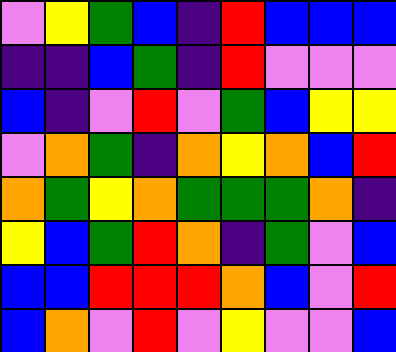[["violet", "yellow", "green", "blue", "indigo", "red", "blue", "blue", "blue"], ["indigo", "indigo", "blue", "green", "indigo", "red", "violet", "violet", "violet"], ["blue", "indigo", "violet", "red", "violet", "green", "blue", "yellow", "yellow"], ["violet", "orange", "green", "indigo", "orange", "yellow", "orange", "blue", "red"], ["orange", "green", "yellow", "orange", "green", "green", "green", "orange", "indigo"], ["yellow", "blue", "green", "red", "orange", "indigo", "green", "violet", "blue"], ["blue", "blue", "red", "red", "red", "orange", "blue", "violet", "red"], ["blue", "orange", "violet", "red", "violet", "yellow", "violet", "violet", "blue"]]